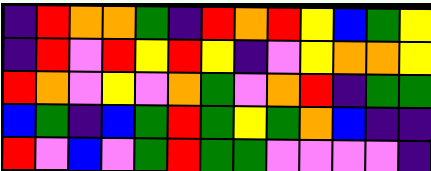[["indigo", "red", "orange", "orange", "green", "indigo", "red", "orange", "red", "yellow", "blue", "green", "yellow"], ["indigo", "red", "violet", "red", "yellow", "red", "yellow", "indigo", "violet", "yellow", "orange", "orange", "yellow"], ["red", "orange", "violet", "yellow", "violet", "orange", "green", "violet", "orange", "red", "indigo", "green", "green"], ["blue", "green", "indigo", "blue", "green", "red", "green", "yellow", "green", "orange", "blue", "indigo", "indigo"], ["red", "violet", "blue", "violet", "green", "red", "green", "green", "violet", "violet", "violet", "violet", "indigo"]]